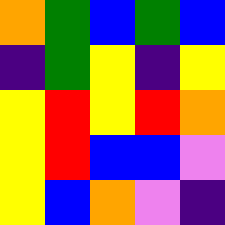[["orange", "green", "blue", "green", "blue"], ["indigo", "green", "yellow", "indigo", "yellow"], ["yellow", "red", "yellow", "red", "orange"], ["yellow", "red", "blue", "blue", "violet"], ["yellow", "blue", "orange", "violet", "indigo"]]